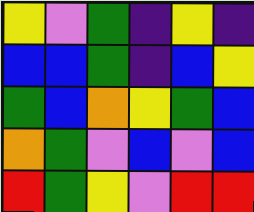[["yellow", "violet", "green", "indigo", "yellow", "indigo"], ["blue", "blue", "green", "indigo", "blue", "yellow"], ["green", "blue", "orange", "yellow", "green", "blue"], ["orange", "green", "violet", "blue", "violet", "blue"], ["red", "green", "yellow", "violet", "red", "red"]]